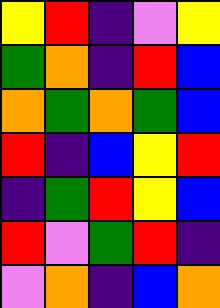[["yellow", "red", "indigo", "violet", "yellow"], ["green", "orange", "indigo", "red", "blue"], ["orange", "green", "orange", "green", "blue"], ["red", "indigo", "blue", "yellow", "red"], ["indigo", "green", "red", "yellow", "blue"], ["red", "violet", "green", "red", "indigo"], ["violet", "orange", "indigo", "blue", "orange"]]